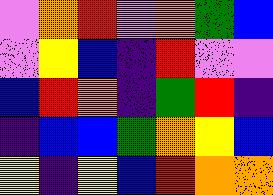[["violet", "orange", "red", "violet", "orange", "green", "blue"], ["violet", "yellow", "blue", "indigo", "red", "violet", "violet"], ["blue", "red", "orange", "indigo", "green", "red", "indigo"], ["indigo", "blue", "blue", "green", "orange", "yellow", "blue"], ["yellow", "indigo", "yellow", "blue", "red", "orange", "orange"]]